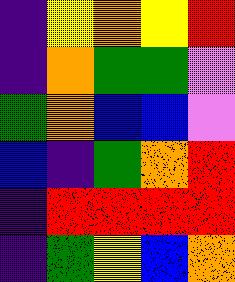[["indigo", "yellow", "orange", "yellow", "red"], ["indigo", "orange", "green", "green", "violet"], ["green", "orange", "blue", "blue", "violet"], ["blue", "indigo", "green", "orange", "red"], ["indigo", "red", "red", "red", "red"], ["indigo", "green", "yellow", "blue", "orange"]]